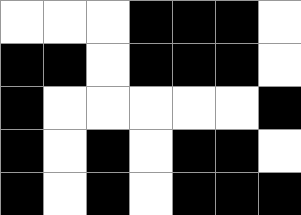[["white", "white", "white", "black", "black", "black", "white"], ["black", "black", "white", "black", "black", "black", "white"], ["black", "white", "white", "white", "white", "white", "black"], ["black", "white", "black", "white", "black", "black", "white"], ["black", "white", "black", "white", "black", "black", "black"]]